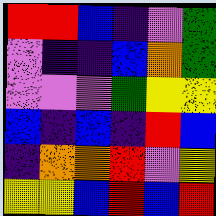[["red", "red", "blue", "indigo", "violet", "green"], ["violet", "indigo", "indigo", "blue", "orange", "green"], ["violet", "violet", "violet", "green", "yellow", "yellow"], ["blue", "indigo", "blue", "indigo", "red", "blue"], ["indigo", "orange", "orange", "red", "violet", "yellow"], ["yellow", "yellow", "blue", "red", "blue", "red"]]